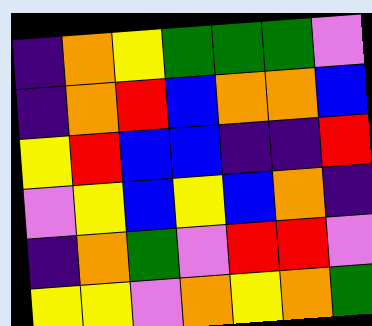[["indigo", "orange", "yellow", "green", "green", "green", "violet"], ["indigo", "orange", "red", "blue", "orange", "orange", "blue"], ["yellow", "red", "blue", "blue", "indigo", "indigo", "red"], ["violet", "yellow", "blue", "yellow", "blue", "orange", "indigo"], ["indigo", "orange", "green", "violet", "red", "red", "violet"], ["yellow", "yellow", "violet", "orange", "yellow", "orange", "green"]]